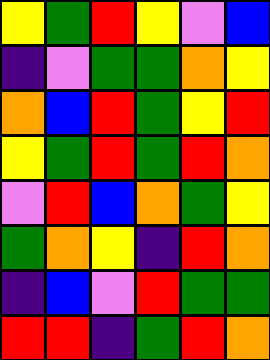[["yellow", "green", "red", "yellow", "violet", "blue"], ["indigo", "violet", "green", "green", "orange", "yellow"], ["orange", "blue", "red", "green", "yellow", "red"], ["yellow", "green", "red", "green", "red", "orange"], ["violet", "red", "blue", "orange", "green", "yellow"], ["green", "orange", "yellow", "indigo", "red", "orange"], ["indigo", "blue", "violet", "red", "green", "green"], ["red", "red", "indigo", "green", "red", "orange"]]